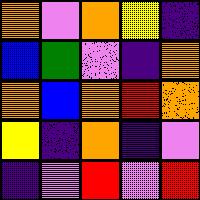[["orange", "violet", "orange", "yellow", "indigo"], ["blue", "green", "violet", "indigo", "orange"], ["orange", "blue", "orange", "red", "orange"], ["yellow", "indigo", "orange", "indigo", "violet"], ["indigo", "violet", "red", "violet", "red"]]